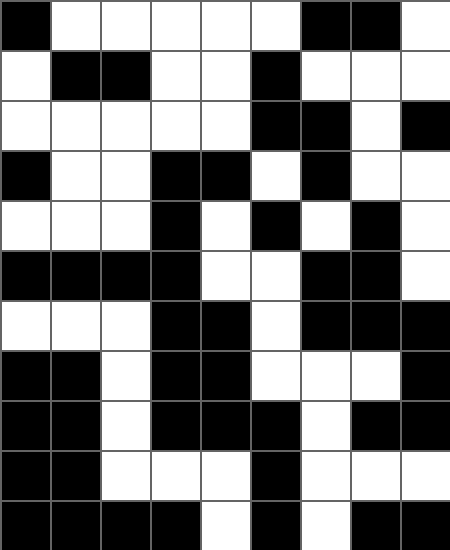[["black", "white", "white", "white", "white", "white", "black", "black", "white"], ["white", "black", "black", "white", "white", "black", "white", "white", "white"], ["white", "white", "white", "white", "white", "black", "black", "white", "black"], ["black", "white", "white", "black", "black", "white", "black", "white", "white"], ["white", "white", "white", "black", "white", "black", "white", "black", "white"], ["black", "black", "black", "black", "white", "white", "black", "black", "white"], ["white", "white", "white", "black", "black", "white", "black", "black", "black"], ["black", "black", "white", "black", "black", "white", "white", "white", "black"], ["black", "black", "white", "black", "black", "black", "white", "black", "black"], ["black", "black", "white", "white", "white", "black", "white", "white", "white"], ["black", "black", "black", "black", "white", "black", "white", "black", "black"]]